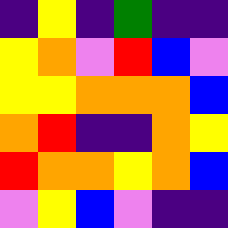[["indigo", "yellow", "indigo", "green", "indigo", "indigo"], ["yellow", "orange", "violet", "red", "blue", "violet"], ["yellow", "yellow", "orange", "orange", "orange", "blue"], ["orange", "red", "indigo", "indigo", "orange", "yellow"], ["red", "orange", "orange", "yellow", "orange", "blue"], ["violet", "yellow", "blue", "violet", "indigo", "indigo"]]